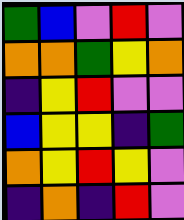[["green", "blue", "violet", "red", "violet"], ["orange", "orange", "green", "yellow", "orange"], ["indigo", "yellow", "red", "violet", "violet"], ["blue", "yellow", "yellow", "indigo", "green"], ["orange", "yellow", "red", "yellow", "violet"], ["indigo", "orange", "indigo", "red", "violet"]]